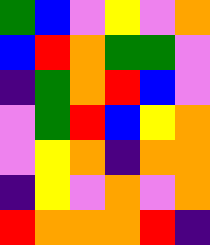[["green", "blue", "violet", "yellow", "violet", "orange"], ["blue", "red", "orange", "green", "green", "violet"], ["indigo", "green", "orange", "red", "blue", "violet"], ["violet", "green", "red", "blue", "yellow", "orange"], ["violet", "yellow", "orange", "indigo", "orange", "orange"], ["indigo", "yellow", "violet", "orange", "violet", "orange"], ["red", "orange", "orange", "orange", "red", "indigo"]]